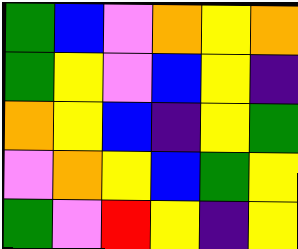[["green", "blue", "violet", "orange", "yellow", "orange"], ["green", "yellow", "violet", "blue", "yellow", "indigo"], ["orange", "yellow", "blue", "indigo", "yellow", "green"], ["violet", "orange", "yellow", "blue", "green", "yellow"], ["green", "violet", "red", "yellow", "indigo", "yellow"]]